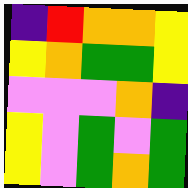[["indigo", "red", "orange", "orange", "yellow"], ["yellow", "orange", "green", "green", "yellow"], ["violet", "violet", "violet", "orange", "indigo"], ["yellow", "violet", "green", "violet", "green"], ["yellow", "violet", "green", "orange", "green"]]